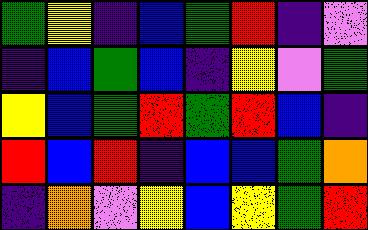[["green", "yellow", "indigo", "blue", "green", "red", "indigo", "violet"], ["indigo", "blue", "green", "blue", "indigo", "yellow", "violet", "green"], ["yellow", "blue", "green", "red", "green", "red", "blue", "indigo"], ["red", "blue", "red", "indigo", "blue", "blue", "green", "orange"], ["indigo", "orange", "violet", "yellow", "blue", "yellow", "green", "red"]]